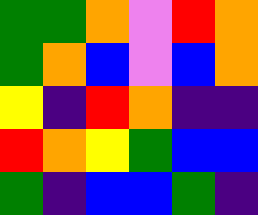[["green", "green", "orange", "violet", "red", "orange"], ["green", "orange", "blue", "violet", "blue", "orange"], ["yellow", "indigo", "red", "orange", "indigo", "indigo"], ["red", "orange", "yellow", "green", "blue", "blue"], ["green", "indigo", "blue", "blue", "green", "indigo"]]